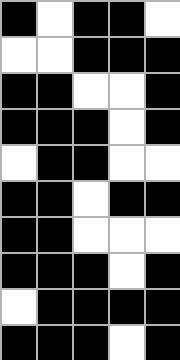[["black", "white", "black", "black", "white"], ["white", "white", "black", "black", "black"], ["black", "black", "white", "white", "black"], ["black", "black", "black", "white", "black"], ["white", "black", "black", "white", "white"], ["black", "black", "white", "black", "black"], ["black", "black", "white", "white", "white"], ["black", "black", "black", "white", "black"], ["white", "black", "black", "black", "black"], ["black", "black", "black", "white", "black"]]